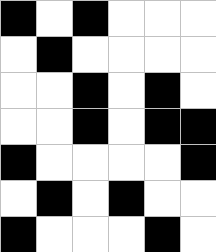[["black", "white", "black", "white", "white", "white"], ["white", "black", "white", "white", "white", "white"], ["white", "white", "black", "white", "black", "white"], ["white", "white", "black", "white", "black", "black"], ["black", "white", "white", "white", "white", "black"], ["white", "black", "white", "black", "white", "white"], ["black", "white", "white", "white", "black", "white"]]